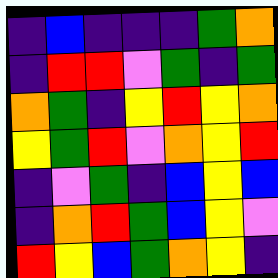[["indigo", "blue", "indigo", "indigo", "indigo", "green", "orange"], ["indigo", "red", "red", "violet", "green", "indigo", "green"], ["orange", "green", "indigo", "yellow", "red", "yellow", "orange"], ["yellow", "green", "red", "violet", "orange", "yellow", "red"], ["indigo", "violet", "green", "indigo", "blue", "yellow", "blue"], ["indigo", "orange", "red", "green", "blue", "yellow", "violet"], ["red", "yellow", "blue", "green", "orange", "yellow", "indigo"]]